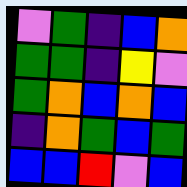[["violet", "green", "indigo", "blue", "orange"], ["green", "green", "indigo", "yellow", "violet"], ["green", "orange", "blue", "orange", "blue"], ["indigo", "orange", "green", "blue", "green"], ["blue", "blue", "red", "violet", "blue"]]